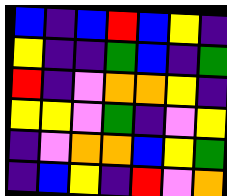[["blue", "indigo", "blue", "red", "blue", "yellow", "indigo"], ["yellow", "indigo", "indigo", "green", "blue", "indigo", "green"], ["red", "indigo", "violet", "orange", "orange", "yellow", "indigo"], ["yellow", "yellow", "violet", "green", "indigo", "violet", "yellow"], ["indigo", "violet", "orange", "orange", "blue", "yellow", "green"], ["indigo", "blue", "yellow", "indigo", "red", "violet", "orange"]]